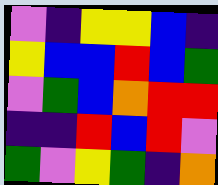[["violet", "indigo", "yellow", "yellow", "blue", "indigo"], ["yellow", "blue", "blue", "red", "blue", "green"], ["violet", "green", "blue", "orange", "red", "red"], ["indigo", "indigo", "red", "blue", "red", "violet"], ["green", "violet", "yellow", "green", "indigo", "orange"]]